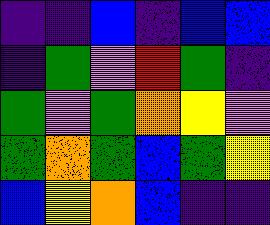[["indigo", "indigo", "blue", "indigo", "blue", "blue"], ["indigo", "green", "violet", "red", "green", "indigo"], ["green", "violet", "green", "orange", "yellow", "violet"], ["green", "orange", "green", "blue", "green", "yellow"], ["blue", "yellow", "orange", "blue", "indigo", "indigo"]]